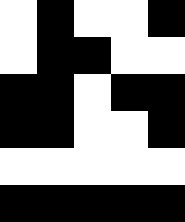[["white", "black", "white", "white", "black"], ["white", "black", "black", "white", "white"], ["black", "black", "white", "black", "black"], ["black", "black", "white", "white", "black"], ["white", "white", "white", "white", "white"], ["black", "black", "black", "black", "black"]]